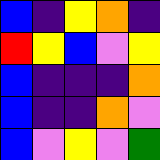[["blue", "indigo", "yellow", "orange", "indigo"], ["red", "yellow", "blue", "violet", "yellow"], ["blue", "indigo", "indigo", "indigo", "orange"], ["blue", "indigo", "indigo", "orange", "violet"], ["blue", "violet", "yellow", "violet", "green"]]